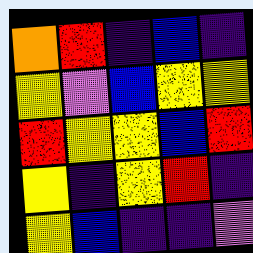[["orange", "red", "indigo", "blue", "indigo"], ["yellow", "violet", "blue", "yellow", "yellow"], ["red", "yellow", "yellow", "blue", "red"], ["yellow", "indigo", "yellow", "red", "indigo"], ["yellow", "blue", "indigo", "indigo", "violet"]]